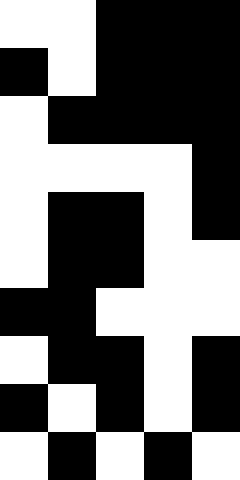[["white", "white", "black", "black", "black"], ["black", "white", "black", "black", "black"], ["white", "black", "black", "black", "black"], ["white", "white", "white", "white", "black"], ["white", "black", "black", "white", "black"], ["white", "black", "black", "white", "white"], ["black", "black", "white", "white", "white"], ["white", "black", "black", "white", "black"], ["black", "white", "black", "white", "black"], ["white", "black", "white", "black", "white"]]